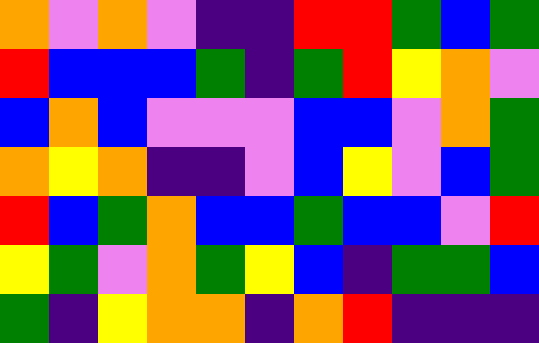[["orange", "violet", "orange", "violet", "indigo", "indigo", "red", "red", "green", "blue", "green"], ["red", "blue", "blue", "blue", "green", "indigo", "green", "red", "yellow", "orange", "violet"], ["blue", "orange", "blue", "violet", "violet", "violet", "blue", "blue", "violet", "orange", "green"], ["orange", "yellow", "orange", "indigo", "indigo", "violet", "blue", "yellow", "violet", "blue", "green"], ["red", "blue", "green", "orange", "blue", "blue", "green", "blue", "blue", "violet", "red"], ["yellow", "green", "violet", "orange", "green", "yellow", "blue", "indigo", "green", "green", "blue"], ["green", "indigo", "yellow", "orange", "orange", "indigo", "orange", "red", "indigo", "indigo", "indigo"]]